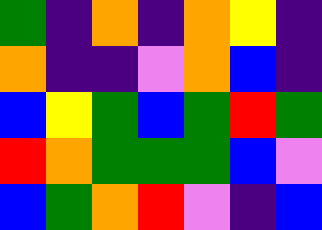[["green", "indigo", "orange", "indigo", "orange", "yellow", "indigo"], ["orange", "indigo", "indigo", "violet", "orange", "blue", "indigo"], ["blue", "yellow", "green", "blue", "green", "red", "green"], ["red", "orange", "green", "green", "green", "blue", "violet"], ["blue", "green", "orange", "red", "violet", "indigo", "blue"]]